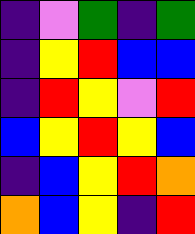[["indigo", "violet", "green", "indigo", "green"], ["indigo", "yellow", "red", "blue", "blue"], ["indigo", "red", "yellow", "violet", "red"], ["blue", "yellow", "red", "yellow", "blue"], ["indigo", "blue", "yellow", "red", "orange"], ["orange", "blue", "yellow", "indigo", "red"]]